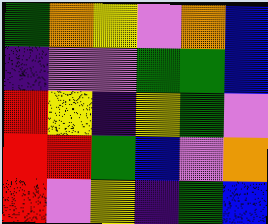[["green", "orange", "yellow", "violet", "orange", "blue"], ["indigo", "violet", "violet", "green", "green", "blue"], ["red", "yellow", "indigo", "yellow", "green", "violet"], ["red", "red", "green", "blue", "violet", "orange"], ["red", "violet", "yellow", "indigo", "green", "blue"]]